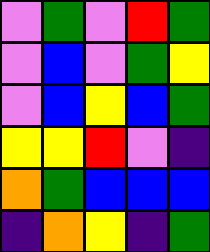[["violet", "green", "violet", "red", "green"], ["violet", "blue", "violet", "green", "yellow"], ["violet", "blue", "yellow", "blue", "green"], ["yellow", "yellow", "red", "violet", "indigo"], ["orange", "green", "blue", "blue", "blue"], ["indigo", "orange", "yellow", "indigo", "green"]]